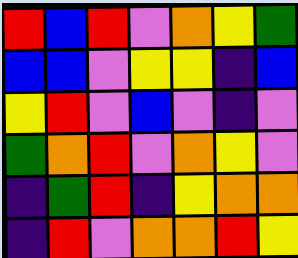[["red", "blue", "red", "violet", "orange", "yellow", "green"], ["blue", "blue", "violet", "yellow", "yellow", "indigo", "blue"], ["yellow", "red", "violet", "blue", "violet", "indigo", "violet"], ["green", "orange", "red", "violet", "orange", "yellow", "violet"], ["indigo", "green", "red", "indigo", "yellow", "orange", "orange"], ["indigo", "red", "violet", "orange", "orange", "red", "yellow"]]